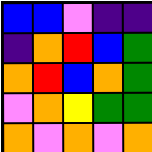[["blue", "blue", "violet", "indigo", "indigo"], ["indigo", "orange", "red", "blue", "green"], ["orange", "red", "blue", "orange", "green"], ["violet", "orange", "yellow", "green", "green"], ["orange", "violet", "orange", "violet", "orange"]]